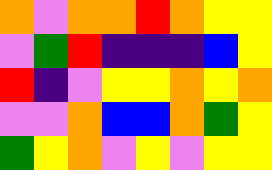[["orange", "violet", "orange", "orange", "red", "orange", "yellow", "yellow"], ["violet", "green", "red", "indigo", "indigo", "indigo", "blue", "yellow"], ["red", "indigo", "violet", "yellow", "yellow", "orange", "yellow", "orange"], ["violet", "violet", "orange", "blue", "blue", "orange", "green", "yellow"], ["green", "yellow", "orange", "violet", "yellow", "violet", "yellow", "yellow"]]